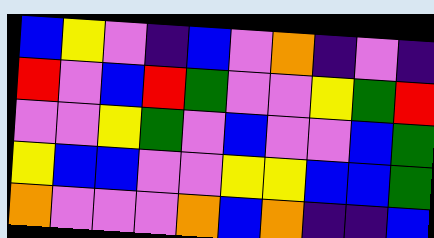[["blue", "yellow", "violet", "indigo", "blue", "violet", "orange", "indigo", "violet", "indigo"], ["red", "violet", "blue", "red", "green", "violet", "violet", "yellow", "green", "red"], ["violet", "violet", "yellow", "green", "violet", "blue", "violet", "violet", "blue", "green"], ["yellow", "blue", "blue", "violet", "violet", "yellow", "yellow", "blue", "blue", "green"], ["orange", "violet", "violet", "violet", "orange", "blue", "orange", "indigo", "indigo", "blue"]]